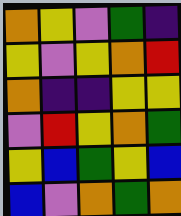[["orange", "yellow", "violet", "green", "indigo"], ["yellow", "violet", "yellow", "orange", "red"], ["orange", "indigo", "indigo", "yellow", "yellow"], ["violet", "red", "yellow", "orange", "green"], ["yellow", "blue", "green", "yellow", "blue"], ["blue", "violet", "orange", "green", "orange"]]